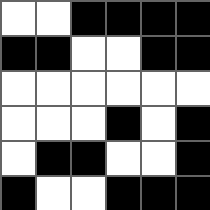[["white", "white", "black", "black", "black", "black"], ["black", "black", "white", "white", "black", "black"], ["white", "white", "white", "white", "white", "white"], ["white", "white", "white", "black", "white", "black"], ["white", "black", "black", "white", "white", "black"], ["black", "white", "white", "black", "black", "black"]]